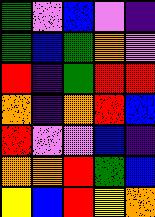[["green", "violet", "blue", "violet", "indigo"], ["green", "blue", "green", "orange", "violet"], ["red", "indigo", "green", "red", "red"], ["orange", "indigo", "orange", "red", "blue"], ["red", "violet", "violet", "blue", "indigo"], ["orange", "orange", "red", "green", "blue"], ["yellow", "blue", "red", "yellow", "orange"]]